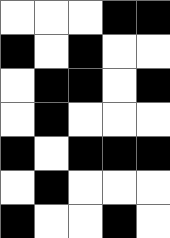[["white", "white", "white", "black", "black"], ["black", "white", "black", "white", "white"], ["white", "black", "black", "white", "black"], ["white", "black", "white", "white", "white"], ["black", "white", "black", "black", "black"], ["white", "black", "white", "white", "white"], ["black", "white", "white", "black", "white"]]